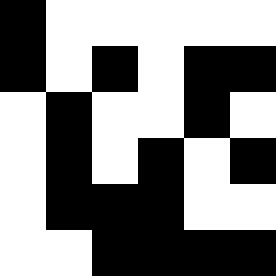[["black", "white", "white", "white", "white", "white"], ["black", "white", "black", "white", "black", "black"], ["white", "black", "white", "white", "black", "white"], ["white", "black", "white", "black", "white", "black"], ["white", "black", "black", "black", "white", "white"], ["white", "white", "black", "black", "black", "black"]]